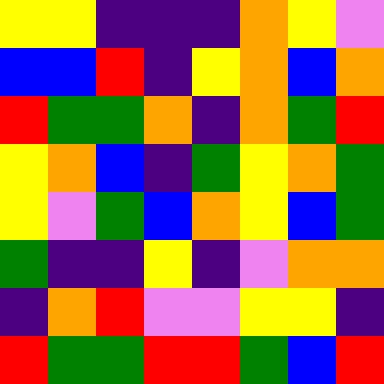[["yellow", "yellow", "indigo", "indigo", "indigo", "orange", "yellow", "violet"], ["blue", "blue", "red", "indigo", "yellow", "orange", "blue", "orange"], ["red", "green", "green", "orange", "indigo", "orange", "green", "red"], ["yellow", "orange", "blue", "indigo", "green", "yellow", "orange", "green"], ["yellow", "violet", "green", "blue", "orange", "yellow", "blue", "green"], ["green", "indigo", "indigo", "yellow", "indigo", "violet", "orange", "orange"], ["indigo", "orange", "red", "violet", "violet", "yellow", "yellow", "indigo"], ["red", "green", "green", "red", "red", "green", "blue", "red"]]